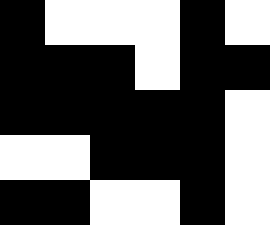[["black", "white", "white", "white", "black", "white"], ["black", "black", "black", "white", "black", "black"], ["black", "black", "black", "black", "black", "white"], ["white", "white", "black", "black", "black", "white"], ["black", "black", "white", "white", "black", "white"]]